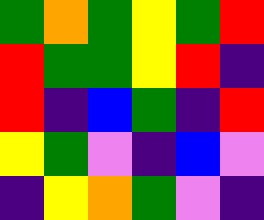[["green", "orange", "green", "yellow", "green", "red"], ["red", "green", "green", "yellow", "red", "indigo"], ["red", "indigo", "blue", "green", "indigo", "red"], ["yellow", "green", "violet", "indigo", "blue", "violet"], ["indigo", "yellow", "orange", "green", "violet", "indigo"]]